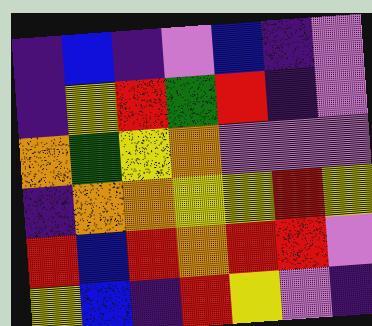[["indigo", "blue", "indigo", "violet", "blue", "indigo", "violet"], ["indigo", "yellow", "red", "green", "red", "indigo", "violet"], ["orange", "green", "yellow", "orange", "violet", "violet", "violet"], ["indigo", "orange", "orange", "yellow", "yellow", "red", "yellow"], ["red", "blue", "red", "orange", "red", "red", "violet"], ["yellow", "blue", "indigo", "red", "yellow", "violet", "indigo"]]